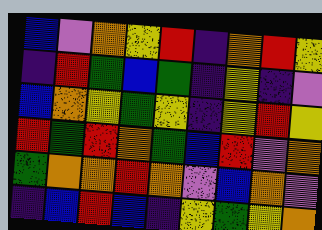[["blue", "violet", "orange", "yellow", "red", "indigo", "orange", "red", "yellow"], ["indigo", "red", "green", "blue", "green", "indigo", "yellow", "indigo", "violet"], ["blue", "orange", "yellow", "green", "yellow", "indigo", "yellow", "red", "yellow"], ["red", "green", "red", "orange", "green", "blue", "red", "violet", "orange"], ["green", "orange", "orange", "red", "orange", "violet", "blue", "orange", "violet"], ["indigo", "blue", "red", "blue", "indigo", "yellow", "green", "yellow", "orange"]]